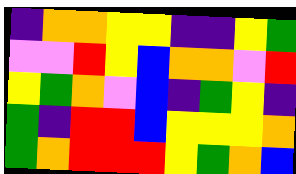[["indigo", "orange", "orange", "yellow", "yellow", "indigo", "indigo", "yellow", "green"], ["violet", "violet", "red", "yellow", "blue", "orange", "orange", "violet", "red"], ["yellow", "green", "orange", "violet", "blue", "indigo", "green", "yellow", "indigo"], ["green", "indigo", "red", "red", "blue", "yellow", "yellow", "yellow", "orange"], ["green", "orange", "red", "red", "red", "yellow", "green", "orange", "blue"]]